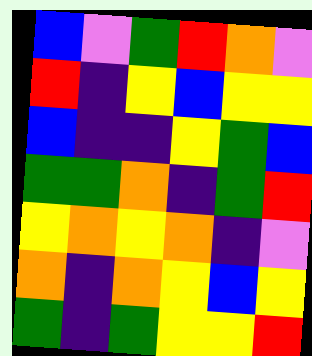[["blue", "violet", "green", "red", "orange", "violet"], ["red", "indigo", "yellow", "blue", "yellow", "yellow"], ["blue", "indigo", "indigo", "yellow", "green", "blue"], ["green", "green", "orange", "indigo", "green", "red"], ["yellow", "orange", "yellow", "orange", "indigo", "violet"], ["orange", "indigo", "orange", "yellow", "blue", "yellow"], ["green", "indigo", "green", "yellow", "yellow", "red"]]